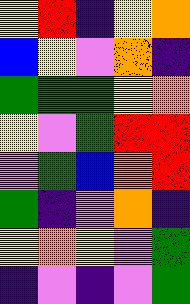[["yellow", "red", "indigo", "yellow", "orange"], ["blue", "yellow", "violet", "orange", "indigo"], ["green", "green", "green", "yellow", "orange"], ["yellow", "violet", "green", "red", "red"], ["violet", "green", "blue", "orange", "red"], ["green", "indigo", "violet", "orange", "indigo"], ["yellow", "orange", "yellow", "violet", "green"], ["indigo", "violet", "indigo", "violet", "green"]]